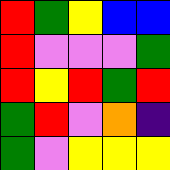[["red", "green", "yellow", "blue", "blue"], ["red", "violet", "violet", "violet", "green"], ["red", "yellow", "red", "green", "red"], ["green", "red", "violet", "orange", "indigo"], ["green", "violet", "yellow", "yellow", "yellow"]]